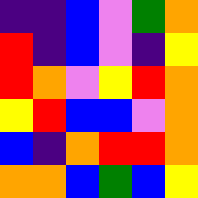[["indigo", "indigo", "blue", "violet", "green", "orange"], ["red", "indigo", "blue", "violet", "indigo", "yellow"], ["red", "orange", "violet", "yellow", "red", "orange"], ["yellow", "red", "blue", "blue", "violet", "orange"], ["blue", "indigo", "orange", "red", "red", "orange"], ["orange", "orange", "blue", "green", "blue", "yellow"]]